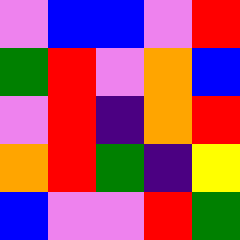[["violet", "blue", "blue", "violet", "red"], ["green", "red", "violet", "orange", "blue"], ["violet", "red", "indigo", "orange", "red"], ["orange", "red", "green", "indigo", "yellow"], ["blue", "violet", "violet", "red", "green"]]